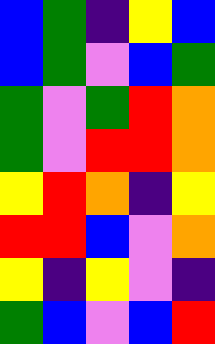[["blue", "green", "indigo", "yellow", "blue"], ["blue", "green", "violet", "blue", "green"], ["green", "violet", "green", "red", "orange"], ["green", "violet", "red", "red", "orange"], ["yellow", "red", "orange", "indigo", "yellow"], ["red", "red", "blue", "violet", "orange"], ["yellow", "indigo", "yellow", "violet", "indigo"], ["green", "blue", "violet", "blue", "red"]]